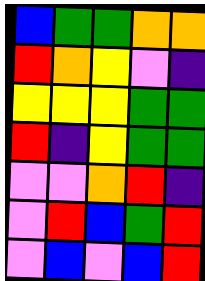[["blue", "green", "green", "orange", "orange"], ["red", "orange", "yellow", "violet", "indigo"], ["yellow", "yellow", "yellow", "green", "green"], ["red", "indigo", "yellow", "green", "green"], ["violet", "violet", "orange", "red", "indigo"], ["violet", "red", "blue", "green", "red"], ["violet", "blue", "violet", "blue", "red"]]